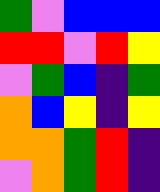[["green", "violet", "blue", "blue", "blue"], ["red", "red", "violet", "red", "yellow"], ["violet", "green", "blue", "indigo", "green"], ["orange", "blue", "yellow", "indigo", "yellow"], ["orange", "orange", "green", "red", "indigo"], ["violet", "orange", "green", "red", "indigo"]]